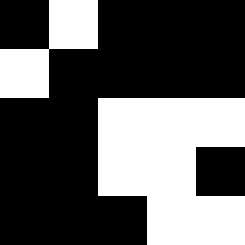[["black", "white", "black", "black", "black"], ["white", "black", "black", "black", "black"], ["black", "black", "white", "white", "white"], ["black", "black", "white", "white", "black"], ["black", "black", "black", "white", "white"]]